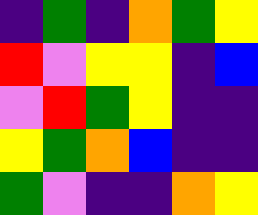[["indigo", "green", "indigo", "orange", "green", "yellow"], ["red", "violet", "yellow", "yellow", "indigo", "blue"], ["violet", "red", "green", "yellow", "indigo", "indigo"], ["yellow", "green", "orange", "blue", "indigo", "indigo"], ["green", "violet", "indigo", "indigo", "orange", "yellow"]]